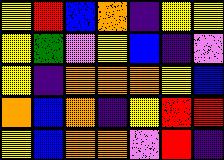[["yellow", "red", "blue", "orange", "indigo", "yellow", "yellow"], ["yellow", "green", "violet", "yellow", "blue", "indigo", "violet"], ["yellow", "indigo", "orange", "orange", "orange", "yellow", "blue"], ["orange", "blue", "orange", "indigo", "yellow", "red", "red"], ["yellow", "blue", "orange", "orange", "violet", "red", "indigo"]]